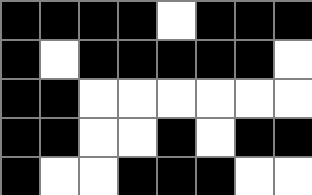[["black", "black", "black", "black", "white", "black", "black", "black"], ["black", "white", "black", "black", "black", "black", "black", "white"], ["black", "black", "white", "white", "white", "white", "white", "white"], ["black", "black", "white", "white", "black", "white", "black", "black"], ["black", "white", "white", "black", "black", "black", "white", "white"]]